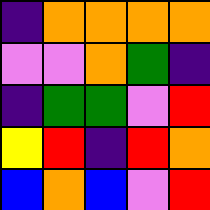[["indigo", "orange", "orange", "orange", "orange"], ["violet", "violet", "orange", "green", "indigo"], ["indigo", "green", "green", "violet", "red"], ["yellow", "red", "indigo", "red", "orange"], ["blue", "orange", "blue", "violet", "red"]]